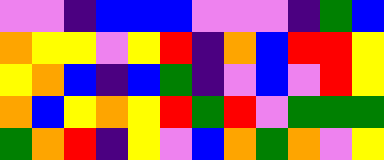[["violet", "violet", "indigo", "blue", "blue", "blue", "violet", "violet", "violet", "indigo", "green", "blue"], ["orange", "yellow", "yellow", "violet", "yellow", "red", "indigo", "orange", "blue", "red", "red", "yellow"], ["yellow", "orange", "blue", "indigo", "blue", "green", "indigo", "violet", "blue", "violet", "red", "yellow"], ["orange", "blue", "yellow", "orange", "yellow", "red", "green", "red", "violet", "green", "green", "green"], ["green", "orange", "red", "indigo", "yellow", "violet", "blue", "orange", "green", "orange", "violet", "yellow"]]